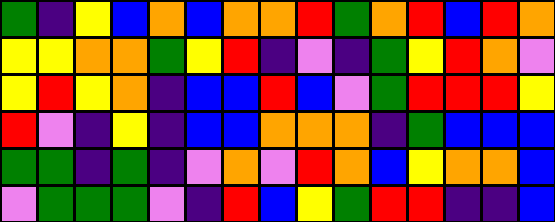[["green", "indigo", "yellow", "blue", "orange", "blue", "orange", "orange", "red", "green", "orange", "red", "blue", "red", "orange"], ["yellow", "yellow", "orange", "orange", "green", "yellow", "red", "indigo", "violet", "indigo", "green", "yellow", "red", "orange", "violet"], ["yellow", "red", "yellow", "orange", "indigo", "blue", "blue", "red", "blue", "violet", "green", "red", "red", "red", "yellow"], ["red", "violet", "indigo", "yellow", "indigo", "blue", "blue", "orange", "orange", "orange", "indigo", "green", "blue", "blue", "blue"], ["green", "green", "indigo", "green", "indigo", "violet", "orange", "violet", "red", "orange", "blue", "yellow", "orange", "orange", "blue"], ["violet", "green", "green", "green", "violet", "indigo", "red", "blue", "yellow", "green", "red", "red", "indigo", "indigo", "blue"]]